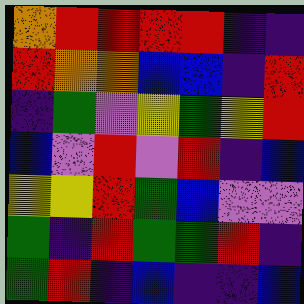[["orange", "red", "red", "red", "red", "indigo", "indigo"], ["red", "orange", "orange", "blue", "blue", "indigo", "red"], ["indigo", "green", "violet", "yellow", "green", "yellow", "red"], ["blue", "violet", "red", "violet", "red", "indigo", "blue"], ["yellow", "yellow", "red", "green", "blue", "violet", "violet"], ["green", "indigo", "red", "green", "green", "red", "indigo"], ["green", "red", "indigo", "blue", "indigo", "indigo", "blue"]]